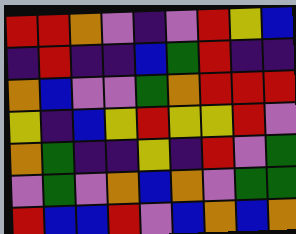[["red", "red", "orange", "violet", "indigo", "violet", "red", "yellow", "blue"], ["indigo", "red", "indigo", "indigo", "blue", "green", "red", "indigo", "indigo"], ["orange", "blue", "violet", "violet", "green", "orange", "red", "red", "red"], ["yellow", "indigo", "blue", "yellow", "red", "yellow", "yellow", "red", "violet"], ["orange", "green", "indigo", "indigo", "yellow", "indigo", "red", "violet", "green"], ["violet", "green", "violet", "orange", "blue", "orange", "violet", "green", "green"], ["red", "blue", "blue", "red", "violet", "blue", "orange", "blue", "orange"]]